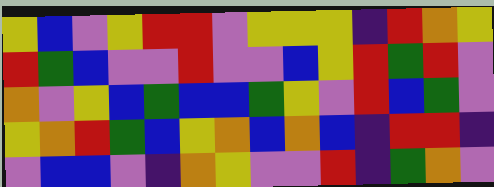[["yellow", "blue", "violet", "yellow", "red", "red", "violet", "yellow", "yellow", "yellow", "indigo", "red", "orange", "yellow"], ["red", "green", "blue", "violet", "violet", "red", "violet", "violet", "blue", "yellow", "red", "green", "red", "violet"], ["orange", "violet", "yellow", "blue", "green", "blue", "blue", "green", "yellow", "violet", "red", "blue", "green", "violet"], ["yellow", "orange", "red", "green", "blue", "yellow", "orange", "blue", "orange", "blue", "indigo", "red", "red", "indigo"], ["violet", "blue", "blue", "violet", "indigo", "orange", "yellow", "violet", "violet", "red", "indigo", "green", "orange", "violet"]]